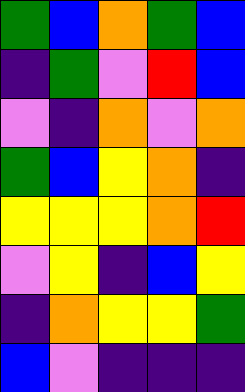[["green", "blue", "orange", "green", "blue"], ["indigo", "green", "violet", "red", "blue"], ["violet", "indigo", "orange", "violet", "orange"], ["green", "blue", "yellow", "orange", "indigo"], ["yellow", "yellow", "yellow", "orange", "red"], ["violet", "yellow", "indigo", "blue", "yellow"], ["indigo", "orange", "yellow", "yellow", "green"], ["blue", "violet", "indigo", "indigo", "indigo"]]